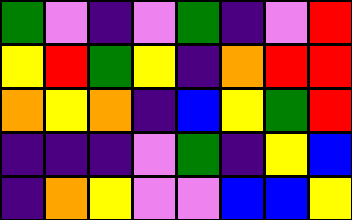[["green", "violet", "indigo", "violet", "green", "indigo", "violet", "red"], ["yellow", "red", "green", "yellow", "indigo", "orange", "red", "red"], ["orange", "yellow", "orange", "indigo", "blue", "yellow", "green", "red"], ["indigo", "indigo", "indigo", "violet", "green", "indigo", "yellow", "blue"], ["indigo", "orange", "yellow", "violet", "violet", "blue", "blue", "yellow"]]